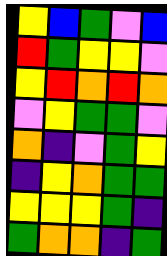[["yellow", "blue", "green", "violet", "blue"], ["red", "green", "yellow", "yellow", "violet"], ["yellow", "red", "orange", "red", "orange"], ["violet", "yellow", "green", "green", "violet"], ["orange", "indigo", "violet", "green", "yellow"], ["indigo", "yellow", "orange", "green", "green"], ["yellow", "yellow", "yellow", "green", "indigo"], ["green", "orange", "orange", "indigo", "green"]]